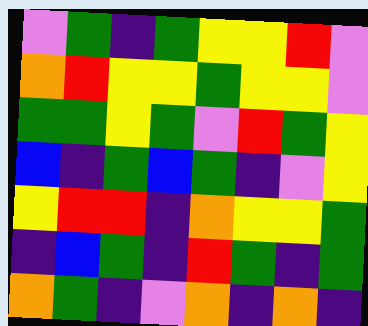[["violet", "green", "indigo", "green", "yellow", "yellow", "red", "violet"], ["orange", "red", "yellow", "yellow", "green", "yellow", "yellow", "violet"], ["green", "green", "yellow", "green", "violet", "red", "green", "yellow"], ["blue", "indigo", "green", "blue", "green", "indigo", "violet", "yellow"], ["yellow", "red", "red", "indigo", "orange", "yellow", "yellow", "green"], ["indigo", "blue", "green", "indigo", "red", "green", "indigo", "green"], ["orange", "green", "indigo", "violet", "orange", "indigo", "orange", "indigo"]]